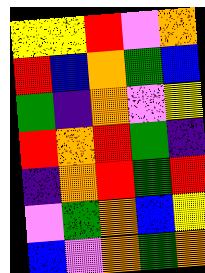[["yellow", "yellow", "red", "violet", "orange"], ["red", "blue", "orange", "green", "blue"], ["green", "indigo", "orange", "violet", "yellow"], ["red", "orange", "red", "green", "indigo"], ["indigo", "orange", "red", "green", "red"], ["violet", "green", "orange", "blue", "yellow"], ["blue", "violet", "orange", "green", "orange"]]